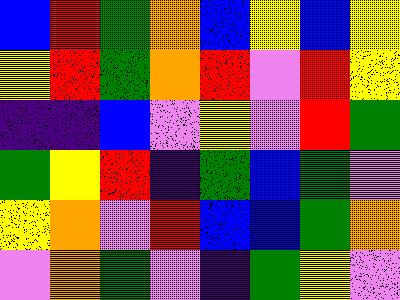[["blue", "red", "green", "orange", "blue", "yellow", "blue", "yellow"], ["yellow", "red", "green", "orange", "red", "violet", "red", "yellow"], ["indigo", "indigo", "blue", "violet", "yellow", "violet", "red", "green"], ["green", "yellow", "red", "indigo", "green", "blue", "green", "violet"], ["yellow", "orange", "violet", "red", "blue", "blue", "green", "orange"], ["violet", "orange", "green", "violet", "indigo", "green", "yellow", "violet"]]